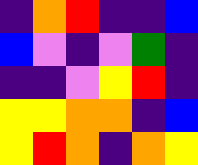[["indigo", "orange", "red", "indigo", "indigo", "blue"], ["blue", "violet", "indigo", "violet", "green", "indigo"], ["indigo", "indigo", "violet", "yellow", "red", "indigo"], ["yellow", "yellow", "orange", "orange", "indigo", "blue"], ["yellow", "red", "orange", "indigo", "orange", "yellow"]]